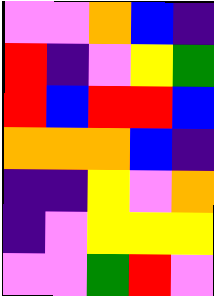[["violet", "violet", "orange", "blue", "indigo"], ["red", "indigo", "violet", "yellow", "green"], ["red", "blue", "red", "red", "blue"], ["orange", "orange", "orange", "blue", "indigo"], ["indigo", "indigo", "yellow", "violet", "orange"], ["indigo", "violet", "yellow", "yellow", "yellow"], ["violet", "violet", "green", "red", "violet"]]